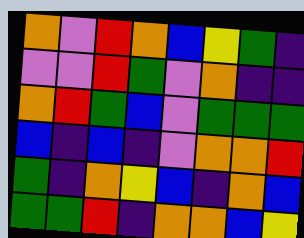[["orange", "violet", "red", "orange", "blue", "yellow", "green", "indigo"], ["violet", "violet", "red", "green", "violet", "orange", "indigo", "indigo"], ["orange", "red", "green", "blue", "violet", "green", "green", "green"], ["blue", "indigo", "blue", "indigo", "violet", "orange", "orange", "red"], ["green", "indigo", "orange", "yellow", "blue", "indigo", "orange", "blue"], ["green", "green", "red", "indigo", "orange", "orange", "blue", "yellow"]]